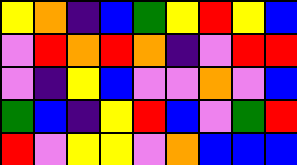[["yellow", "orange", "indigo", "blue", "green", "yellow", "red", "yellow", "blue"], ["violet", "red", "orange", "red", "orange", "indigo", "violet", "red", "red"], ["violet", "indigo", "yellow", "blue", "violet", "violet", "orange", "violet", "blue"], ["green", "blue", "indigo", "yellow", "red", "blue", "violet", "green", "red"], ["red", "violet", "yellow", "yellow", "violet", "orange", "blue", "blue", "blue"]]